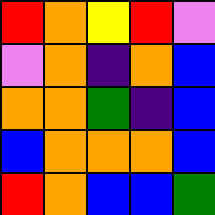[["red", "orange", "yellow", "red", "violet"], ["violet", "orange", "indigo", "orange", "blue"], ["orange", "orange", "green", "indigo", "blue"], ["blue", "orange", "orange", "orange", "blue"], ["red", "orange", "blue", "blue", "green"]]